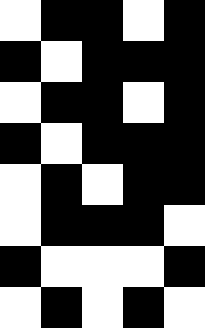[["white", "black", "black", "white", "black"], ["black", "white", "black", "black", "black"], ["white", "black", "black", "white", "black"], ["black", "white", "black", "black", "black"], ["white", "black", "white", "black", "black"], ["white", "black", "black", "black", "white"], ["black", "white", "white", "white", "black"], ["white", "black", "white", "black", "white"]]